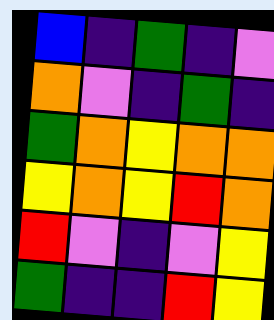[["blue", "indigo", "green", "indigo", "violet"], ["orange", "violet", "indigo", "green", "indigo"], ["green", "orange", "yellow", "orange", "orange"], ["yellow", "orange", "yellow", "red", "orange"], ["red", "violet", "indigo", "violet", "yellow"], ["green", "indigo", "indigo", "red", "yellow"]]